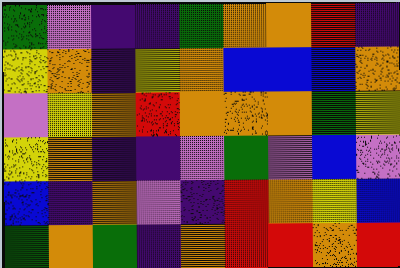[["green", "violet", "indigo", "indigo", "green", "orange", "orange", "red", "indigo"], ["yellow", "orange", "indigo", "yellow", "orange", "blue", "blue", "blue", "orange"], ["violet", "yellow", "orange", "red", "orange", "orange", "orange", "green", "yellow"], ["yellow", "orange", "indigo", "indigo", "violet", "green", "violet", "blue", "violet"], ["blue", "indigo", "orange", "violet", "indigo", "red", "orange", "yellow", "blue"], ["green", "orange", "green", "indigo", "orange", "red", "red", "orange", "red"]]